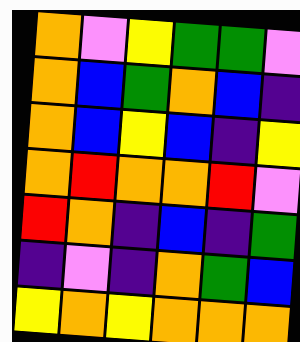[["orange", "violet", "yellow", "green", "green", "violet"], ["orange", "blue", "green", "orange", "blue", "indigo"], ["orange", "blue", "yellow", "blue", "indigo", "yellow"], ["orange", "red", "orange", "orange", "red", "violet"], ["red", "orange", "indigo", "blue", "indigo", "green"], ["indigo", "violet", "indigo", "orange", "green", "blue"], ["yellow", "orange", "yellow", "orange", "orange", "orange"]]